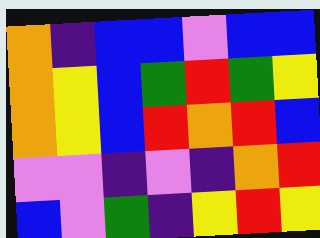[["orange", "indigo", "blue", "blue", "violet", "blue", "blue"], ["orange", "yellow", "blue", "green", "red", "green", "yellow"], ["orange", "yellow", "blue", "red", "orange", "red", "blue"], ["violet", "violet", "indigo", "violet", "indigo", "orange", "red"], ["blue", "violet", "green", "indigo", "yellow", "red", "yellow"]]